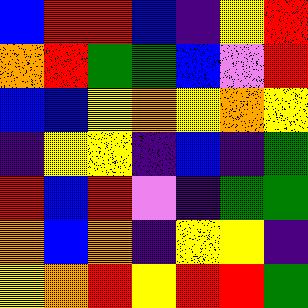[["blue", "red", "red", "blue", "indigo", "yellow", "red"], ["orange", "red", "green", "green", "blue", "violet", "red"], ["blue", "blue", "yellow", "orange", "yellow", "orange", "yellow"], ["indigo", "yellow", "yellow", "indigo", "blue", "indigo", "green"], ["red", "blue", "red", "violet", "indigo", "green", "green"], ["orange", "blue", "orange", "indigo", "yellow", "yellow", "indigo"], ["yellow", "orange", "red", "yellow", "red", "red", "green"]]